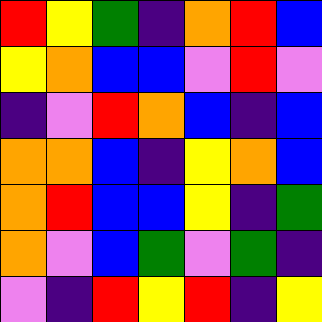[["red", "yellow", "green", "indigo", "orange", "red", "blue"], ["yellow", "orange", "blue", "blue", "violet", "red", "violet"], ["indigo", "violet", "red", "orange", "blue", "indigo", "blue"], ["orange", "orange", "blue", "indigo", "yellow", "orange", "blue"], ["orange", "red", "blue", "blue", "yellow", "indigo", "green"], ["orange", "violet", "blue", "green", "violet", "green", "indigo"], ["violet", "indigo", "red", "yellow", "red", "indigo", "yellow"]]